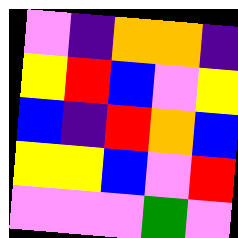[["violet", "indigo", "orange", "orange", "indigo"], ["yellow", "red", "blue", "violet", "yellow"], ["blue", "indigo", "red", "orange", "blue"], ["yellow", "yellow", "blue", "violet", "red"], ["violet", "violet", "violet", "green", "violet"]]